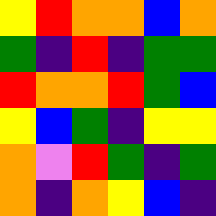[["yellow", "red", "orange", "orange", "blue", "orange"], ["green", "indigo", "red", "indigo", "green", "green"], ["red", "orange", "orange", "red", "green", "blue"], ["yellow", "blue", "green", "indigo", "yellow", "yellow"], ["orange", "violet", "red", "green", "indigo", "green"], ["orange", "indigo", "orange", "yellow", "blue", "indigo"]]